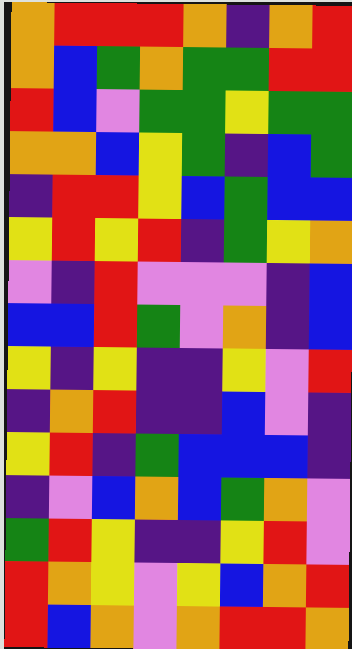[["orange", "red", "red", "red", "orange", "indigo", "orange", "red"], ["orange", "blue", "green", "orange", "green", "green", "red", "red"], ["red", "blue", "violet", "green", "green", "yellow", "green", "green"], ["orange", "orange", "blue", "yellow", "green", "indigo", "blue", "green"], ["indigo", "red", "red", "yellow", "blue", "green", "blue", "blue"], ["yellow", "red", "yellow", "red", "indigo", "green", "yellow", "orange"], ["violet", "indigo", "red", "violet", "violet", "violet", "indigo", "blue"], ["blue", "blue", "red", "green", "violet", "orange", "indigo", "blue"], ["yellow", "indigo", "yellow", "indigo", "indigo", "yellow", "violet", "red"], ["indigo", "orange", "red", "indigo", "indigo", "blue", "violet", "indigo"], ["yellow", "red", "indigo", "green", "blue", "blue", "blue", "indigo"], ["indigo", "violet", "blue", "orange", "blue", "green", "orange", "violet"], ["green", "red", "yellow", "indigo", "indigo", "yellow", "red", "violet"], ["red", "orange", "yellow", "violet", "yellow", "blue", "orange", "red"], ["red", "blue", "orange", "violet", "orange", "red", "red", "orange"]]